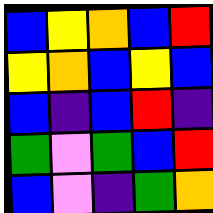[["blue", "yellow", "orange", "blue", "red"], ["yellow", "orange", "blue", "yellow", "blue"], ["blue", "indigo", "blue", "red", "indigo"], ["green", "violet", "green", "blue", "red"], ["blue", "violet", "indigo", "green", "orange"]]